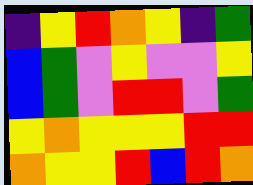[["indigo", "yellow", "red", "orange", "yellow", "indigo", "green"], ["blue", "green", "violet", "yellow", "violet", "violet", "yellow"], ["blue", "green", "violet", "red", "red", "violet", "green"], ["yellow", "orange", "yellow", "yellow", "yellow", "red", "red"], ["orange", "yellow", "yellow", "red", "blue", "red", "orange"]]